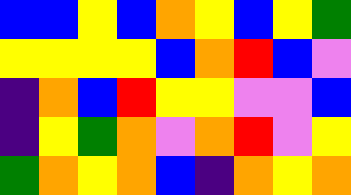[["blue", "blue", "yellow", "blue", "orange", "yellow", "blue", "yellow", "green"], ["yellow", "yellow", "yellow", "yellow", "blue", "orange", "red", "blue", "violet"], ["indigo", "orange", "blue", "red", "yellow", "yellow", "violet", "violet", "blue"], ["indigo", "yellow", "green", "orange", "violet", "orange", "red", "violet", "yellow"], ["green", "orange", "yellow", "orange", "blue", "indigo", "orange", "yellow", "orange"]]